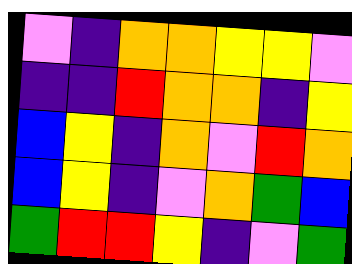[["violet", "indigo", "orange", "orange", "yellow", "yellow", "violet"], ["indigo", "indigo", "red", "orange", "orange", "indigo", "yellow"], ["blue", "yellow", "indigo", "orange", "violet", "red", "orange"], ["blue", "yellow", "indigo", "violet", "orange", "green", "blue"], ["green", "red", "red", "yellow", "indigo", "violet", "green"]]